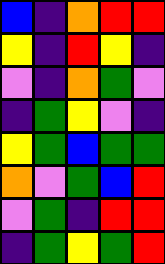[["blue", "indigo", "orange", "red", "red"], ["yellow", "indigo", "red", "yellow", "indigo"], ["violet", "indigo", "orange", "green", "violet"], ["indigo", "green", "yellow", "violet", "indigo"], ["yellow", "green", "blue", "green", "green"], ["orange", "violet", "green", "blue", "red"], ["violet", "green", "indigo", "red", "red"], ["indigo", "green", "yellow", "green", "red"]]